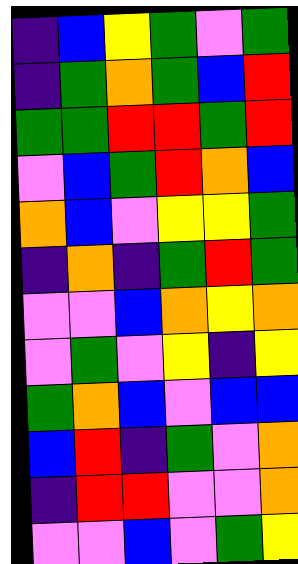[["indigo", "blue", "yellow", "green", "violet", "green"], ["indigo", "green", "orange", "green", "blue", "red"], ["green", "green", "red", "red", "green", "red"], ["violet", "blue", "green", "red", "orange", "blue"], ["orange", "blue", "violet", "yellow", "yellow", "green"], ["indigo", "orange", "indigo", "green", "red", "green"], ["violet", "violet", "blue", "orange", "yellow", "orange"], ["violet", "green", "violet", "yellow", "indigo", "yellow"], ["green", "orange", "blue", "violet", "blue", "blue"], ["blue", "red", "indigo", "green", "violet", "orange"], ["indigo", "red", "red", "violet", "violet", "orange"], ["violet", "violet", "blue", "violet", "green", "yellow"]]